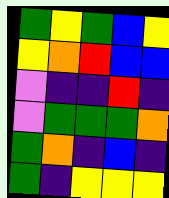[["green", "yellow", "green", "blue", "yellow"], ["yellow", "orange", "red", "blue", "blue"], ["violet", "indigo", "indigo", "red", "indigo"], ["violet", "green", "green", "green", "orange"], ["green", "orange", "indigo", "blue", "indigo"], ["green", "indigo", "yellow", "yellow", "yellow"]]